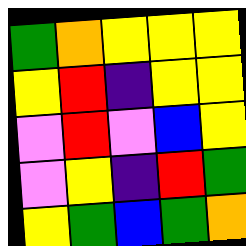[["green", "orange", "yellow", "yellow", "yellow"], ["yellow", "red", "indigo", "yellow", "yellow"], ["violet", "red", "violet", "blue", "yellow"], ["violet", "yellow", "indigo", "red", "green"], ["yellow", "green", "blue", "green", "orange"]]